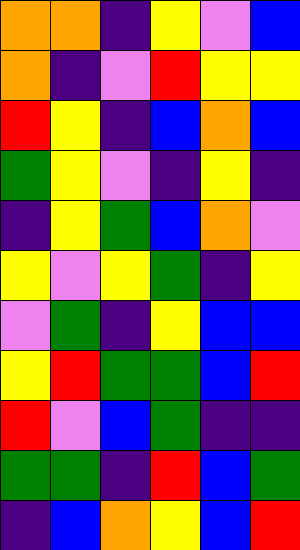[["orange", "orange", "indigo", "yellow", "violet", "blue"], ["orange", "indigo", "violet", "red", "yellow", "yellow"], ["red", "yellow", "indigo", "blue", "orange", "blue"], ["green", "yellow", "violet", "indigo", "yellow", "indigo"], ["indigo", "yellow", "green", "blue", "orange", "violet"], ["yellow", "violet", "yellow", "green", "indigo", "yellow"], ["violet", "green", "indigo", "yellow", "blue", "blue"], ["yellow", "red", "green", "green", "blue", "red"], ["red", "violet", "blue", "green", "indigo", "indigo"], ["green", "green", "indigo", "red", "blue", "green"], ["indigo", "blue", "orange", "yellow", "blue", "red"]]